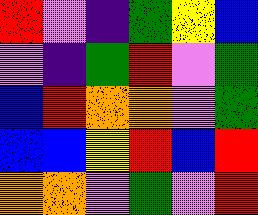[["red", "violet", "indigo", "green", "yellow", "blue"], ["violet", "indigo", "green", "red", "violet", "green"], ["blue", "red", "orange", "orange", "violet", "green"], ["blue", "blue", "yellow", "red", "blue", "red"], ["orange", "orange", "violet", "green", "violet", "red"]]